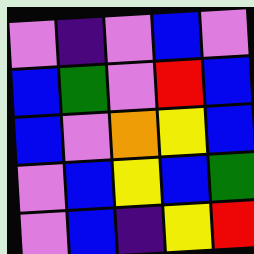[["violet", "indigo", "violet", "blue", "violet"], ["blue", "green", "violet", "red", "blue"], ["blue", "violet", "orange", "yellow", "blue"], ["violet", "blue", "yellow", "blue", "green"], ["violet", "blue", "indigo", "yellow", "red"]]